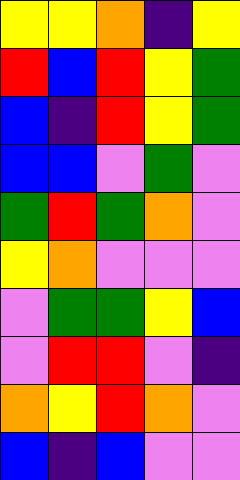[["yellow", "yellow", "orange", "indigo", "yellow"], ["red", "blue", "red", "yellow", "green"], ["blue", "indigo", "red", "yellow", "green"], ["blue", "blue", "violet", "green", "violet"], ["green", "red", "green", "orange", "violet"], ["yellow", "orange", "violet", "violet", "violet"], ["violet", "green", "green", "yellow", "blue"], ["violet", "red", "red", "violet", "indigo"], ["orange", "yellow", "red", "orange", "violet"], ["blue", "indigo", "blue", "violet", "violet"]]